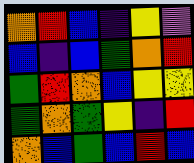[["orange", "red", "blue", "indigo", "yellow", "violet"], ["blue", "indigo", "blue", "green", "orange", "red"], ["green", "red", "orange", "blue", "yellow", "yellow"], ["green", "orange", "green", "yellow", "indigo", "red"], ["orange", "blue", "green", "blue", "red", "blue"]]